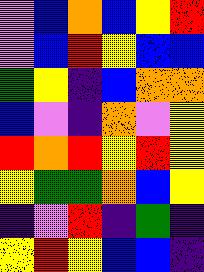[["violet", "blue", "orange", "blue", "yellow", "red"], ["violet", "blue", "red", "yellow", "blue", "blue"], ["green", "yellow", "indigo", "blue", "orange", "orange"], ["blue", "violet", "indigo", "orange", "violet", "yellow"], ["red", "orange", "red", "yellow", "red", "yellow"], ["yellow", "green", "green", "orange", "blue", "yellow"], ["indigo", "violet", "red", "indigo", "green", "indigo"], ["yellow", "red", "yellow", "blue", "blue", "indigo"]]